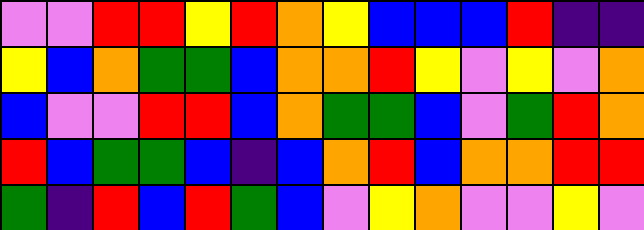[["violet", "violet", "red", "red", "yellow", "red", "orange", "yellow", "blue", "blue", "blue", "red", "indigo", "indigo"], ["yellow", "blue", "orange", "green", "green", "blue", "orange", "orange", "red", "yellow", "violet", "yellow", "violet", "orange"], ["blue", "violet", "violet", "red", "red", "blue", "orange", "green", "green", "blue", "violet", "green", "red", "orange"], ["red", "blue", "green", "green", "blue", "indigo", "blue", "orange", "red", "blue", "orange", "orange", "red", "red"], ["green", "indigo", "red", "blue", "red", "green", "blue", "violet", "yellow", "orange", "violet", "violet", "yellow", "violet"]]